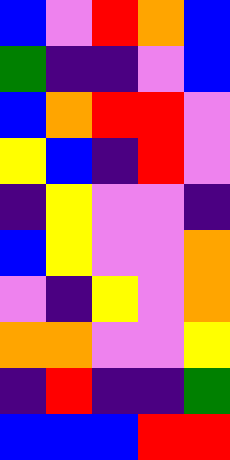[["blue", "violet", "red", "orange", "blue"], ["green", "indigo", "indigo", "violet", "blue"], ["blue", "orange", "red", "red", "violet"], ["yellow", "blue", "indigo", "red", "violet"], ["indigo", "yellow", "violet", "violet", "indigo"], ["blue", "yellow", "violet", "violet", "orange"], ["violet", "indigo", "yellow", "violet", "orange"], ["orange", "orange", "violet", "violet", "yellow"], ["indigo", "red", "indigo", "indigo", "green"], ["blue", "blue", "blue", "red", "red"]]